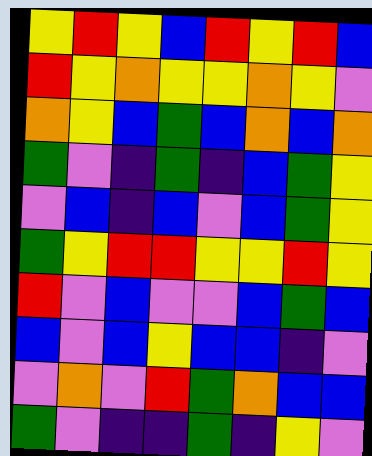[["yellow", "red", "yellow", "blue", "red", "yellow", "red", "blue"], ["red", "yellow", "orange", "yellow", "yellow", "orange", "yellow", "violet"], ["orange", "yellow", "blue", "green", "blue", "orange", "blue", "orange"], ["green", "violet", "indigo", "green", "indigo", "blue", "green", "yellow"], ["violet", "blue", "indigo", "blue", "violet", "blue", "green", "yellow"], ["green", "yellow", "red", "red", "yellow", "yellow", "red", "yellow"], ["red", "violet", "blue", "violet", "violet", "blue", "green", "blue"], ["blue", "violet", "blue", "yellow", "blue", "blue", "indigo", "violet"], ["violet", "orange", "violet", "red", "green", "orange", "blue", "blue"], ["green", "violet", "indigo", "indigo", "green", "indigo", "yellow", "violet"]]